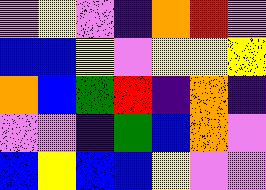[["violet", "yellow", "violet", "indigo", "orange", "red", "violet"], ["blue", "blue", "yellow", "violet", "yellow", "yellow", "yellow"], ["orange", "blue", "green", "red", "indigo", "orange", "indigo"], ["violet", "violet", "indigo", "green", "blue", "orange", "violet"], ["blue", "yellow", "blue", "blue", "yellow", "violet", "violet"]]